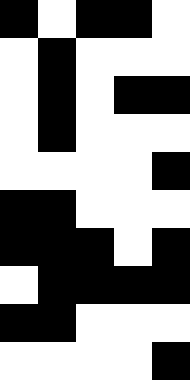[["black", "white", "black", "black", "white"], ["white", "black", "white", "white", "white"], ["white", "black", "white", "black", "black"], ["white", "black", "white", "white", "white"], ["white", "white", "white", "white", "black"], ["black", "black", "white", "white", "white"], ["black", "black", "black", "white", "black"], ["white", "black", "black", "black", "black"], ["black", "black", "white", "white", "white"], ["white", "white", "white", "white", "black"]]